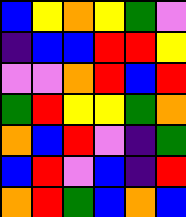[["blue", "yellow", "orange", "yellow", "green", "violet"], ["indigo", "blue", "blue", "red", "red", "yellow"], ["violet", "violet", "orange", "red", "blue", "red"], ["green", "red", "yellow", "yellow", "green", "orange"], ["orange", "blue", "red", "violet", "indigo", "green"], ["blue", "red", "violet", "blue", "indigo", "red"], ["orange", "red", "green", "blue", "orange", "blue"]]